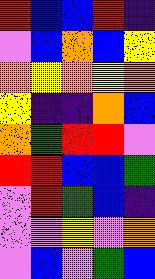[["red", "blue", "blue", "red", "indigo"], ["violet", "blue", "orange", "blue", "yellow"], ["orange", "yellow", "orange", "yellow", "orange"], ["yellow", "indigo", "indigo", "orange", "blue"], ["orange", "green", "red", "red", "violet"], ["red", "red", "blue", "blue", "green"], ["violet", "red", "green", "blue", "indigo"], ["violet", "violet", "yellow", "violet", "orange"], ["violet", "blue", "violet", "green", "blue"]]